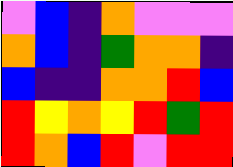[["violet", "blue", "indigo", "orange", "violet", "violet", "violet"], ["orange", "blue", "indigo", "green", "orange", "orange", "indigo"], ["blue", "indigo", "indigo", "orange", "orange", "red", "blue"], ["red", "yellow", "orange", "yellow", "red", "green", "red"], ["red", "orange", "blue", "red", "violet", "red", "red"]]